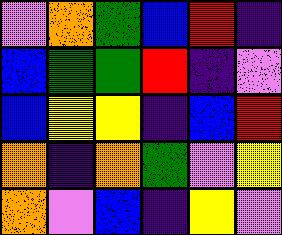[["violet", "orange", "green", "blue", "red", "indigo"], ["blue", "green", "green", "red", "indigo", "violet"], ["blue", "yellow", "yellow", "indigo", "blue", "red"], ["orange", "indigo", "orange", "green", "violet", "yellow"], ["orange", "violet", "blue", "indigo", "yellow", "violet"]]